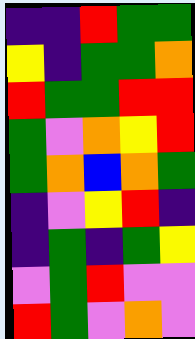[["indigo", "indigo", "red", "green", "green"], ["yellow", "indigo", "green", "green", "orange"], ["red", "green", "green", "red", "red"], ["green", "violet", "orange", "yellow", "red"], ["green", "orange", "blue", "orange", "green"], ["indigo", "violet", "yellow", "red", "indigo"], ["indigo", "green", "indigo", "green", "yellow"], ["violet", "green", "red", "violet", "violet"], ["red", "green", "violet", "orange", "violet"]]